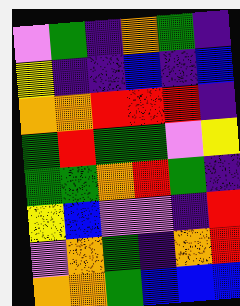[["violet", "green", "indigo", "orange", "green", "indigo"], ["yellow", "indigo", "indigo", "blue", "indigo", "blue"], ["orange", "orange", "red", "red", "red", "indigo"], ["green", "red", "green", "green", "violet", "yellow"], ["green", "green", "orange", "red", "green", "indigo"], ["yellow", "blue", "violet", "violet", "indigo", "red"], ["violet", "orange", "green", "indigo", "orange", "red"], ["orange", "orange", "green", "blue", "blue", "blue"]]